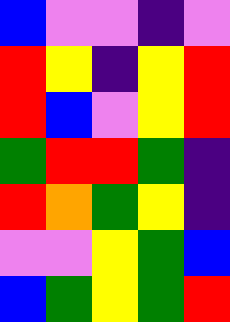[["blue", "violet", "violet", "indigo", "violet"], ["red", "yellow", "indigo", "yellow", "red"], ["red", "blue", "violet", "yellow", "red"], ["green", "red", "red", "green", "indigo"], ["red", "orange", "green", "yellow", "indigo"], ["violet", "violet", "yellow", "green", "blue"], ["blue", "green", "yellow", "green", "red"]]